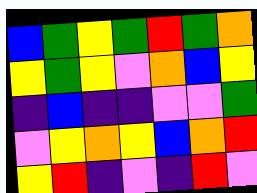[["blue", "green", "yellow", "green", "red", "green", "orange"], ["yellow", "green", "yellow", "violet", "orange", "blue", "yellow"], ["indigo", "blue", "indigo", "indigo", "violet", "violet", "green"], ["violet", "yellow", "orange", "yellow", "blue", "orange", "red"], ["yellow", "red", "indigo", "violet", "indigo", "red", "violet"]]